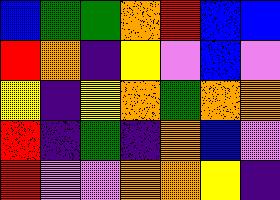[["blue", "green", "green", "orange", "red", "blue", "blue"], ["red", "orange", "indigo", "yellow", "violet", "blue", "violet"], ["yellow", "indigo", "yellow", "orange", "green", "orange", "orange"], ["red", "indigo", "green", "indigo", "orange", "blue", "violet"], ["red", "violet", "violet", "orange", "orange", "yellow", "indigo"]]